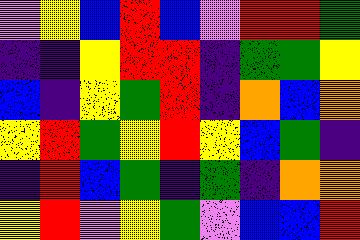[["violet", "yellow", "blue", "red", "blue", "violet", "red", "red", "green"], ["indigo", "indigo", "yellow", "red", "red", "indigo", "green", "green", "yellow"], ["blue", "indigo", "yellow", "green", "red", "indigo", "orange", "blue", "orange"], ["yellow", "red", "green", "yellow", "red", "yellow", "blue", "green", "indigo"], ["indigo", "red", "blue", "green", "indigo", "green", "indigo", "orange", "orange"], ["yellow", "red", "violet", "yellow", "green", "violet", "blue", "blue", "red"]]